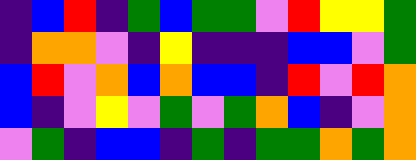[["indigo", "blue", "red", "indigo", "green", "blue", "green", "green", "violet", "red", "yellow", "yellow", "green"], ["indigo", "orange", "orange", "violet", "indigo", "yellow", "indigo", "indigo", "indigo", "blue", "blue", "violet", "green"], ["blue", "red", "violet", "orange", "blue", "orange", "blue", "blue", "indigo", "red", "violet", "red", "orange"], ["blue", "indigo", "violet", "yellow", "violet", "green", "violet", "green", "orange", "blue", "indigo", "violet", "orange"], ["violet", "green", "indigo", "blue", "blue", "indigo", "green", "indigo", "green", "green", "orange", "green", "orange"]]